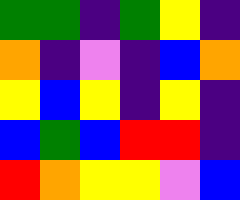[["green", "green", "indigo", "green", "yellow", "indigo"], ["orange", "indigo", "violet", "indigo", "blue", "orange"], ["yellow", "blue", "yellow", "indigo", "yellow", "indigo"], ["blue", "green", "blue", "red", "red", "indigo"], ["red", "orange", "yellow", "yellow", "violet", "blue"]]